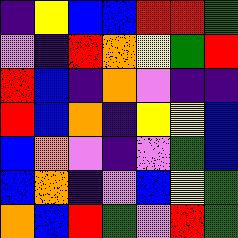[["indigo", "yellow", "blue", "blue", "red", "red", "green"], ["violet", "indigo", "red", "orange", "yellow", "green", "red"], ["red", "blue", "indigo", "orange", "violet", "indigo", "indigo"], ["red", "blue", "orange", "indigo", "yellow", "yellow", "blue"], ["blue", "orange", "violet", "indigo", "violet", "green", "blue"], ["blue", "orange", "indigo", "violet", "blue", "yellow", "green"], ["orange", "blue", "red", "green", "violet", "red", "green"]]